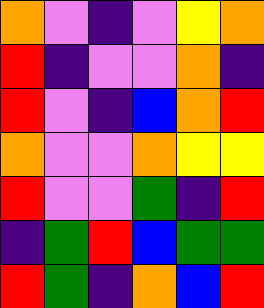[["orange", "violet", "indigo", "violet", "yellow", "orange"], ["red", "indigo", "violet", "violet", "orange", "indigo"], ["red", "violet", "indigo", "blue", "orange", "red"], ["orange", "violet", "violet", "orange", "yellow", "yellow"], ["red", "violet", "violet", "green", "indigo", "red"], ["indigo", "green", "red", "blue", "green", "green"], ["red", "green", "indigo", "orange", "blue", "red"]]